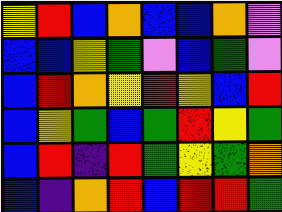[["yellow", "red", "blue", "orange", "blue", "blue", "orange", "violet"], ["blue", "blue", "yellow", "green", "violet", "blue", "green", "violet"], ["blue", "red", "orange", "yellow", "red", "yellow", "blue", "red"], ["blue", "yellow", "green", "blue", "green", "red", "yellow", "green"], ["blue", "red", "indigo", "red", "green", "yellow", "green", "orange"], ["blue", "indigo", "orange", "red", "blue", "red", "red", "green"]]